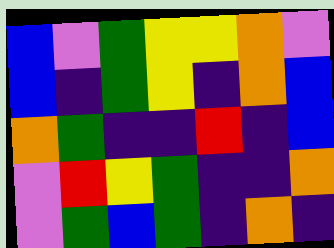[["blue", "violet", "green", "yellow", "yellow", "orange", "violet"], ["blue", "indigo", "green", "yellow", "indigo", "orange", "blue"], ["orange", "green", "indigo", "indigo", "red", "indigo", "blue"], ["violet", "red", "yellow", "green", "indigo", "indigo", "orange"], ["violet", "green", "blue", "green", "indigo", "orange", "indigo"]]